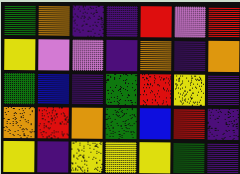[["green", "orange", "indigo", "indigo", "red", "violet", "red"], ["yellow", "violet", "violet", "indigo", "orange", "indigo", "orange"], ["green", "blue", "indigo", "green", "red", "yellow", "indigo"], ["orange", "red", "orange", "green", "blue", "red", "indigo"], ["yellow", "indigo", "yellow", "yellow", "yellow", "green", "indigo"]]